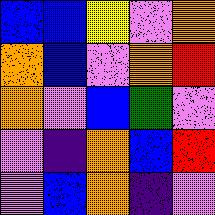[["blue", "blue", "yellow", "violet", "orange"], ["orange", "blue", "violet", "orange", "red"], ["orange", "violet", "blue", "green", "violet"], ["violet", "indigo", "orange", "blue", "red"], ["violet", "blue", "orange", "indigo", "violet"]]